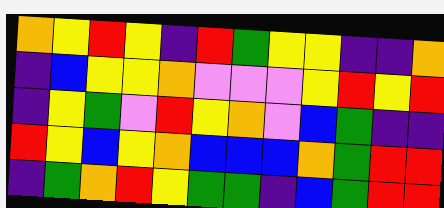[["orange", "yellow", "red", "yellow", "indigo", "red", "green", "yellow", "yellow", "indigo", "indigo", "orange"], ["indigo", "blue", "yellow", "yellow", "orange", "violet", "violet", "violet", "yellow", "red", "yellow", "red"], ["indigo", "yellow", "green", "violet", "red", "yellow", "orange", "violet", "blue", "green", "indigo", "indigo"], ["red", "yellow", "blue", "yellow", "orange", "blue", "blue", "blue", "orange", "green", "red", "red"], ["indigo", "green", "orange", "red", "yellow", "green", "green", "indigo", "blue", "green", "red", "red"]]